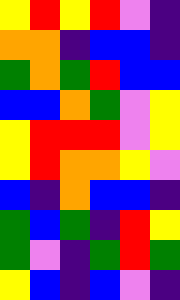[["yellow", "red", "yellow", "red", "violet", "indigo"], ["orange", "orange", "indigo", "blue", "blue", "indigo"], ["green", "orange", "green", "red", "blue", "blue"], ["blue", "blue", "orange", "green", "violet", "yellow"], ["yellow", "red", "red", "red", "violet", "yellow"], ["yellow", "red", "orange", "orange", "yellow", "violet"], ["blue", "indigo", "orange", "blue", "blue", "indigo"], ["green", "blue", "green", "indigo", "red", "yellow"], ["green", "violet", "indigo", "green", "red", "green"], ["yellow", "blue", "indigo", "blue", "violet", "indigo"]]